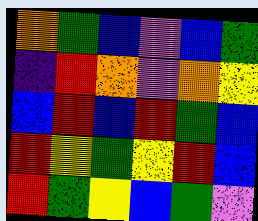[["orange", "green", "blue", "violet", "blue", "green"], ["indigo", "red", "orange", "violet", "orange", "yellow"], ["blue", "red", "blue", "red", "green", "blue"], ["red", "yellow", "green", "yellow", "red", "blue"], ["red", "green", "yellow", "blue", "green", "violet"]]